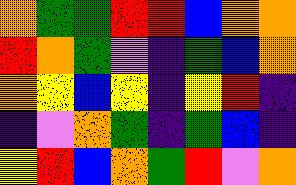[["orange", "green", "green", "red", "red", "blue", "orange", "orange"], ["red", "orange", "green", "violet", "indigo", "green", "blue", "orange"], ["orange", "yellow", "blue", "yellow", "indigo", "yellow", "red", "indigo"], ["indigo", "violet", "orange", "green", "indigo", "green", "blue", "indigo"], ["yellow", "red", "blue", "orange", "green", "red", "violet", "orange"]]